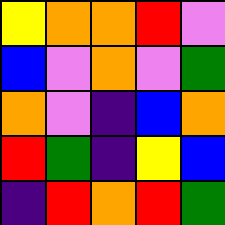[["yellow", "orange", "orange", "red", "violet"], ["blue", "violet", "orange", "violet", "green"], ["orange", "violet", "indigo", "blue", "orange"], ["red", "green", "indigo", "yellow", "blue"], ["indigo", "red", "orange", "red", "green"]]